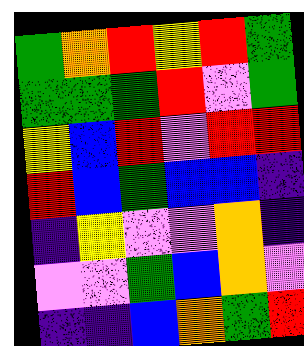[["green", "orange", "red", "yellow", "red", "green"], ["green", "green", "green", "red", "violet", "green"], ["yellow", "blue", "red", "violet", "red", "red"], ["red", "blue", "green", "blue", "blue", "indigo"], ["indigo", "yellow", "violet", "violet", "orange", "indigo"], ["violet", "violet", "green", "blue", "orange", "violet"], ["indigo", "indigo", "blue", "orange", "green", "red"]]